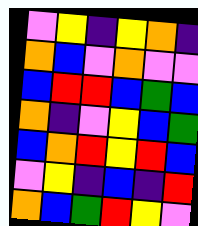[["violet", "yellow", "indigo", "yellow", "orange", "indigo"], ["orange", "blue", "violet", "orange", "violet", "violet"], ["blue", "red", "red", "blue", "green", "blue"], ["orange", "indigo", "violet", "yellow", "blue", "green"], ["blue", "orange", "red", "yellow", "red", "blue"], ["violet", "yellow", "indigo", "blue", "indigo", "red"], ["orange", "blue", "green", "red", "yellow", "violet"]]